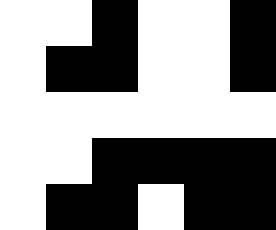[["white", "white", "black", "white", "white", "black"], ["white", "black", "black", "white", "white", "black"], ["white", "white", "white", "white", "white", "white"], ["white", "white", "black", "black", "black", "black"], ["white", "black", "black", "white", "black", "black"]]